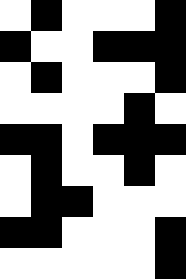[["white", "black", "white", "white", "white", "black"], ["black", "white", "white", "black", "black", "black"], ["white", "black", "white", "white", "white", "black"], ["white", "white", "white", "white", "black", "white"], ["black", "black", "white", "black", "black", "black"], ["white", "black", "white", "white", "black", "white"], ["white", "black", "black", "white", "white", "white"], ["black", "black", "white", "white", "white", "black"], ["white", "white", "white", "white", "white", "black"]]